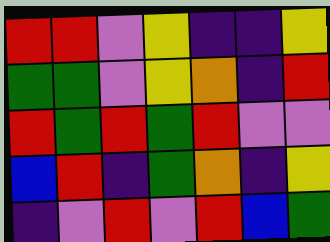[["red", "red", "violet", "yellow", "indigo", "indigo", "yellow"], ["green", "green", "violet", "yellow", "orange", "indigo", "red"], ["red", "green", "red", "green", "red", "violet", "violet"], ["blue", "red", "indigo", "green", "orange", "indigo", "yellow"], ["indigo", "violet", "red", "violet", "red", "blue", "green"]]